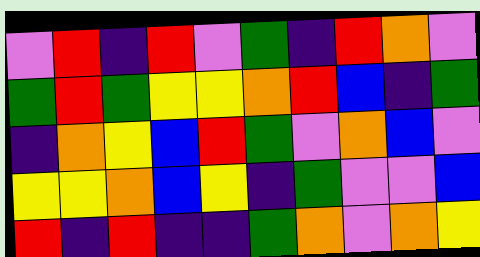[["violet", "red", "indigo", "red", "violet", "green", "indigo", "red", "orange", "violet"], ["green", "red", "green", "yellow", "yellow", "orange", "red", "blue", "indigo", "green"], ["indigo", "orange", "yellow", "blue", "red", "green", "violet", "orange", "blue", "violet"], ["yellow", "yellow", "orange", "blue", "yellow", "indigo", "green", "violet", "violet", "blue"], ["red", "indigo", "red", "indigo", "indigo", "green", "orange", "violet", "orange", "yellow"]]